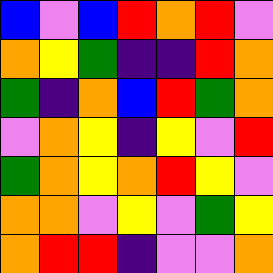[["blue", "violet", "blue", "red", "orange", "red", "violet"], ["orange", "yellow", "green", "indigo", "indigo", "red", "orange"], ["green", "indigo", "orange", "blue", "red", "green", "orange"], ["violet", "orange", "yellow", "indigo", "yellow", "violet", "red"], ["green", "orange", "yellow", "orange", "red", "yellow", "violet"], ["orange", "orange", "violet", "yellow", "violet", "green", "yellow"], ["orange", "red", "red", "indigo", "violet", "violet", "orange"]]